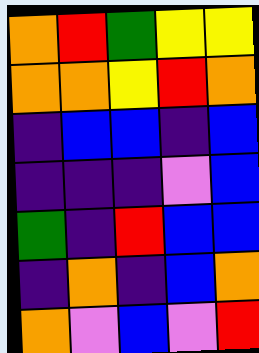[["orange", "red", "green", "yellow", "yellow"], ["orange", "orange", "yellow", "red", "orange"], ["indigo", "blue", "blue", "indigo", "blue"], ["indigo", "indigo", "indigo", "violet", "blue"], ["green", "indigo", "red", "blue", "blue"], ["indigo", "orange", "indigo", "blue", "orange"], ["orange", "violet", "blue", "violet", "red"]]